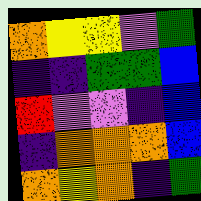[["orange", "yellow", "yellow", "violet", "green"], ["indigo", "indigo", "green", "green", "blue"], ["red", "violet", "violet", "indigo", "blue"], ["indigo", "orange", "orange", "orange", "blue"], ["orange", "yellow", "orange", "indigo", "green"]]